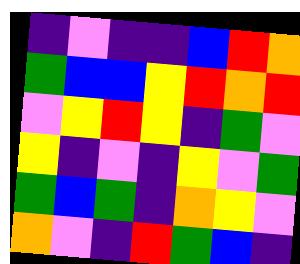[["indigo", "violet", "indigo", "indigo", "blue", "red", "orange"], ["green", "blue", "blue", "yellow", "red", "orange", "red"], ["violet", "yellow", "red", "yellow", "indigo", "green", "violet"], ["yellow", "indigo", "violet", "indigo", "yellow", "violet", "green"], ["green", "blue", "green", "indigo", "orange", "yellow", "violet"], ["orange", "violet", "indigo", "red", "green", "blue", "indigo"]]